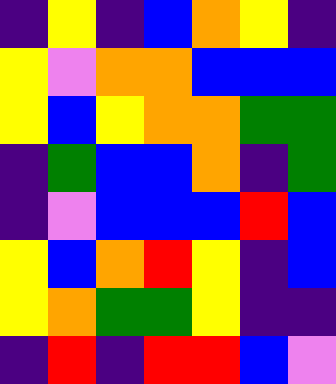[["indigo", "yellow", "indigo", "blue", "orange", "yellow", "indigo"], ["yellow", "violet", "orange", "orange", "blue", "blue", "blue"], ["yellow", "blue", "yellow", "orange", "orange", "green", "green"], ["indigo", "green", "blue", "blue", "orange", "indigo", "green"], ["indigo", "violet", "blue", "blue", "blue", "red", "blue"], ["yellow", "blue", "orange", "red", "yellow", "indigo", "blue"], ["yellow", "orange", "green", "green", "yellow", "indigo", "indigo"], ["indigo", "red", "indigo", "red", "red", "blue", "violet"]]